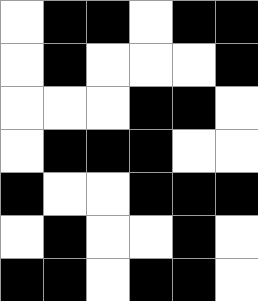[["white", "black", "black", "white", "black", "black"], ["white", "black", "white", "white", "white", "black"], ["white", "white", "white", "black", "black", "white"], ["white", "black", "black", "black", "white", "white"], ["black", "white", "white", "black", "black", "black"], ["white", "black", "white", "white", "black", "white"], ["black", "black", "white", "black", "black", "white"]]